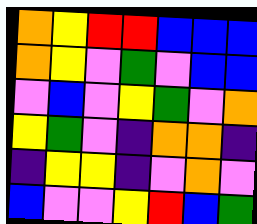[["orange", "yellow", "red", "red", "blue", "blue", "blue"], ["orange", "yellow", "violet", "green", "violet", "blue", "blue"], ["violet", "blue", "violet", "yellow", "green", "violet", "orange"], ["yellow", "green", "violet", "indigo", "orange", "orange", "indigo"], ["indigo", "yellow", "yellow", "indigo", "violet", "orange", "violet"], ["blue", "violet", "violet", "yellow", "red", "blue", "green"]]